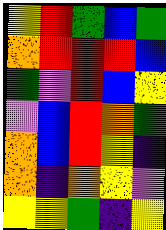[["yellow", "red", "green", "blue", "green"], ["orange", "red", "red", "red", "blue"], ["green", "violet", "red", "blue", "yellow"], ["violet", "blue", "red", "orange", "green"], ["orange", "blue", "red", "yellow", "indigo"], ["orange", "indigo", "orange", "yellow", "violet"], ["yellow", "yellow", "green", "indigo", "yellow"]]